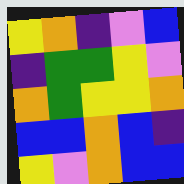[["yellow", "orange", "indigo", "violet", "blue"], ["indigo", "green", "green", "yellow", "violet"], ["orange", "green", "yellow", "yellow", "orange"], ["blue", "blue", "orange", "blue", "indigo"], ["yellow", "violet", "orange", "blue", "blue"]]